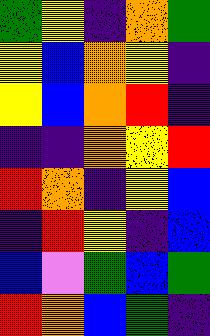[["green", "yellow", "indigo", "orange", "green"], ["yellow", "blue", "orange", "yellow", "indigo"], ["yellow", "blue", "orange", "red", "indigo"], ["indigo", "indigo", "orange", "yellow", "red"], ["red", "orange", "indigo", "yellow", "blue"], ["indigo", "red", "yellow", "indigo", "blue"], ["blue", "violet", "green", "blue", "green"], ["red", "orange", "blue", "green", "indigo"]]